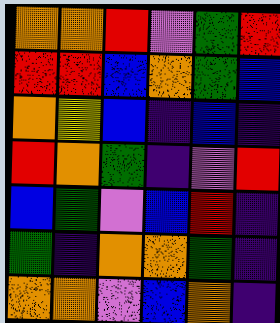[["orange", "orange", "red", "violet", "green", "red"], ["red", "red", "blue", "orange", "green", "blue"], ["orange", "yellow", "blue", "indigo", "blue", "indigo"], ["red", "orange", "green", "indigo", "violet", "red"], ["blue", "green", "violet", "blue", "red", "indigo"], ["green", "indigo", "orange", "orange", "green", "indigo"], ["orange", "orange", "violet", "blue", "orange", "indigo"]]